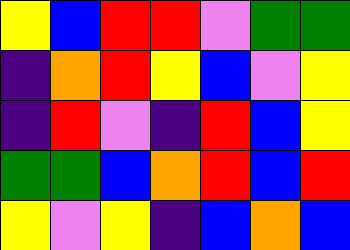[["yellow", "blue", "red", "red", "violet", "green", "green"], ["indigo", "orange", "red", "yellow", "blue", "violet", "yellow"], ["indigo", "red", "violet", "indigo", "red", "blue", "yellow"], ["green", "green", "blue", "orange", "red", "blue", "red"], ["yellow", "violet", "yellow", "indigo", "blue", "orange", "blue"]]